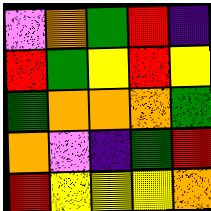[["violet", "orange", "green", "red", "indigo"], ["red", "green", "yellow", "red", "yellow"], ["green", "orange", "orange", "orange", "green"], ["orange", "violet", "indigo", "green", "red"], ["red", "yellow", "yellow", "yellow", "orange"]]